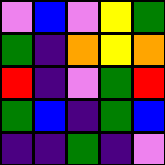[["violet", "blue", "violet", "yellow", "green"], ["green", "indigo", "orange", "yellow", "orange"], ["red", "indigo", "violet", "green", "red"], ["green", "blue", "indigo", "green", "blue"], ["indigo", "indigo", "green", "indigo", "violet"]]